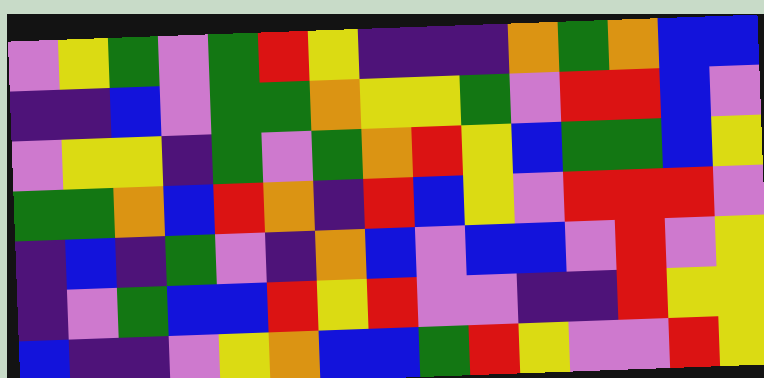[["violet", "yellow", "green", "violet", "green", "red", "yellow", "indigo", "indigo", "indigo", "orange", "green", "orange", "blue", "blue"], ["indigo", "indigo", "blue", "violet", "green", "green", "orange", "yellow", "yellow", "green", "violet", "red", "red", "blue", "violet"], ["violet", "yellow", "yellow", "indigo", "green", "violet", "green", "orange", "red", "yellow", "blue", "green", "green", "blue", "yellow"], ["green", "green", "orange", "blue", "red", "orange", "indigo", "red", "blue", "yellow", "violet", "red", "red", "red", "violet"], ["indigo", "blue", "indigo", "green", "violet", "indigo", "orange", "blue", "violet", "blue", "blue", "violet", "red", "violet", "yellow"], ["indigo", "violet", "green", "blue", "blue", "red", "yellow", "red", "violet", "violet", "indigo", "indigo", "red", "yellow", "yellow"], ["blue", "indigo", "indigo", "violet", "yellow", "orange", "blue", "blue", "green", "red", "yellow", "violet", "violet", "red", "yellow"]]